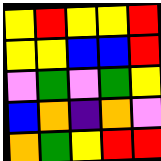[["yellow", "red", "yellow", "yellow", "red"], ["yellow", "yellow", "blue", "blue", "red"], ["violet", "green", "violet", "green", "yellow"], ["blue", "orange", "indigo", "orange", "violet"], ["orange", "green", "yellow", "red", "red"]]